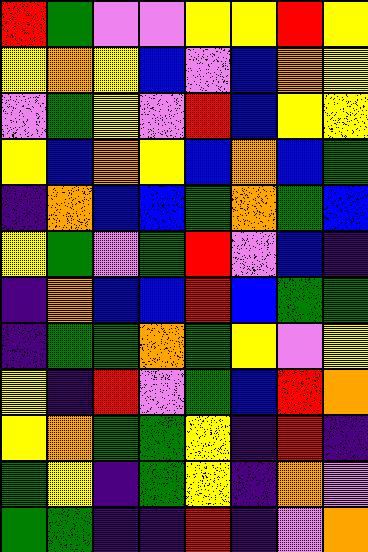[["red", "green", "violet", "violet", "yellow", "yellow", "red", "yellow"], ["yellow", "orange", "yellow", "blue", "violet", "blue", "orange", "yellow"], ["violet", "green", "yellow", "violet", "red", "blue", "yellow", "yellow"], ["yellow", "blue", "orange", "yellow", "blue", "orange", "blue", "green"], ["indigo", "orange", "blue", "blue", "green", "orange", "green", "blue"], ["yellow", "green", "violet", "green", "red", "violet", "blue", "indigo"], ["indigo", "orange", "blue", "blue", "red", "blue", "green", "green"], ["indigo", "green", "green", "orange", "green", "yellow", "violet", "yellow"], ["yellow", "indigo", "red", "violet", "green", "blue", "red", "orange"], ["yellow", "orange", "green", "green", "yellow", "indigo", "red", "indigo"], ["green", "yellow", "indigo", "green", "yellow", "indigo", "orange", "violet"], ["green", "green", "indigo", "indigo", "red", "indigo", "violet", "orange"]]